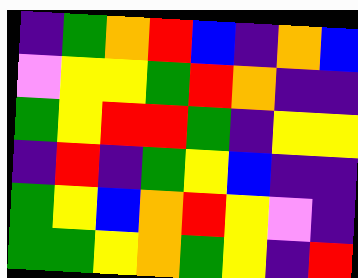[["indigo", "green", "orange", "red", "blue", "indigo", "orange", "blue"], ["violet", "yellow", "yellow", "green", "red", "orange", "indigo", "indigo"], ["green", "yellow", "red", "red", "green", "indigo", "yellow", "yellow"], ["indigo", "red", "indigo", "green", "yellow", "blue", "indigo", "indigo"], ["green", "yellow", "blue", "orange", "red", "yellow", "violet", "indigo"], ["green", "green", "yellow", "orange", "green", "yellow", "indigo", "red"]]